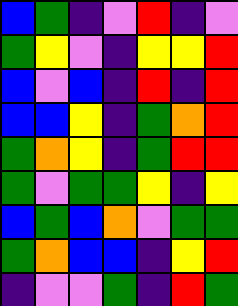[["blue", "green", "indigo", "violet", "red", "indigo", "violet"], ["green", "yellow", "violet", "indigo", "yellow", "yellow", "red"], ["blue", "violet", "blue", "indigo", "red", "indigo", "red"], ["blue", "blue", "yellow", "indigo", "green", "orange", "red"], ["green", "orange", "yellow", "indigo", "green", "red", "red"], ["green", "violet", "green", "green", "yellow", "indigo", "yellow"], ["blue", "green", "blue", "orange", "violet", "green", "green"], ["green", "orange", "blue", "blue", "indigo", "yellow", "red"], ["indigo", "violet", "violet", "green", "indigo", "red", "green"]]